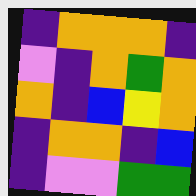[["indigo", "orange", "orange", "orange", "indigo"], ["violet", "indigo", "orange", "green", "orange"], ["orange", "indigo", "blue", "yellow", "orange"], ["indigo", "orange", "orange", "indigo", "blue"], ["indigo", "violet", "violet", "green", "green"]]